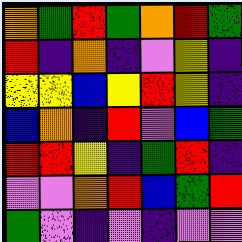[["orange", "green", "red", "green", "orange", "red", "green"], ["red", "indigo", "orange", "indigo", "violet", "yellow", "indigo"], ["yellow", "yellow", "blue", "yellow", "red", "yellow", "indigo"], ["blue", "orange", "indigo", "red", "violet", "blue", "green"], ["red", "red", "yellow", "indigo", "green", "red", "indigo"], ["violet", "violet", "orange", "red", "blue", "green", "red"], ["green", "violet", "indigo", "violet", "indigo", "violet", "violet"]]